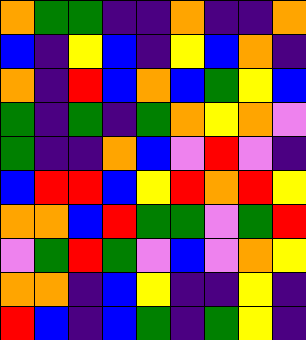[["orange", "green", "green", "indigo", "indigo", "orange", "indigo", "indigo", "orange"], ["blue", "indigo", "yellow", "blue", "indigo", "yellow", "blue", "orange", "indigo"], ["orange", "indigo", "red", "blue", "orange", "blue", "green", "yellow", "blue"], ["green", "indigo", "green", "indigo", "green", "orange", "yellow", "orange", "violet"], ["green", "indigo", "indigo", "orange", "blue", "violet", "red", "violet", "indigo"], ["blue", "red", "red", "blue", "yellow", "red", "orange", "red", "yellow"], ["orange", "orange", "blue", "red", "green", "green", "violet", "green", "red"], ["violet", "green", "red", "green", "violet", "blue", "violet", "orange", "yellow"], ["orange", "orange", "indigo", "blue", "yellow", "indigo", "indigo", "yellow", "indigo"], ["red", "blue", "indigo", "blue", "green", "indigo", "green", "yellow", "indigo"]]